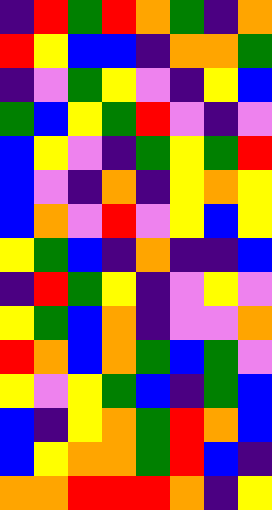[["indigo", "red", "green", "red", "orange", "green", "indigo", "orange"], ["red", "yellow", "blue", "blue", "indigo", "orange", "orange", "green"], ["indigo", "violet", "green", "yellow", "violet", "indigo", "yellow", "blue"], ["green", "blue", "yellow", "green", "red", "violet", "indigo", "violet"], ["blue", "yellow", "violet", "indigo", "green", "yellow", "green", "red"], ["blue", "violet", "indigo", "orange", "indigo", "yellow", "orange", "yellow"], ["blue", "orange", "violet", "red", "violet", "yellow", "blue", "yellow"], ["yellow", "green", "blue", "indigo", "orange", "indigo", "indigo", "blue"], ["indigo", "red", "green", "yellow", "indigo", "violet", "yellow", "violet"], ["yellow", "green", "blue", "orange", "indigo", "violet", "violet", "orange"], ["red", "orange", "blue", "orange", "green", "blue", "green", "violet"], ["yellow", "violet", "yellow", "green", "blue", "indigo", "green", "blue"], ["blue", "indigo", "yellow", "orange", "green", "red", "orange", "blue"], ["blue", "yellow", "orange", "orange", "green", "red", "blue", "indigo"], ["orange", "orange", "red", "red", "red", "orange", "indigo", "yellow"]]